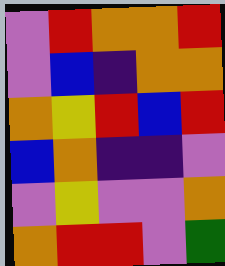[["violet", "red", "orange", "orange", "red"], ["violet", "blue", "indigo", "orange", "orange"], ["orange", "yellow", "red", "blue", "red"], ["blue", "orange", "indigo", "indigo", "violet"], ["violet", "yellow", "violet", "violet", "orange"], ["orange", "red", "red", "violet", "green"]]